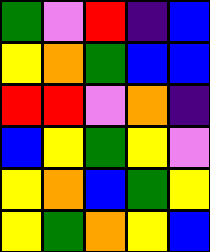[["green", "violet", "red", "indigo", "blue"], ["yellow", "orange", "green", "blue", "blue"], ["red", "red", "violet", "orange", "indigo"], ["blue", "yellow", "green", "yellow", "violet"], ["yellow", "orange", "blue", "green", "yellow"], ["yellow", "green", "orange", "yellow", "blue"]]